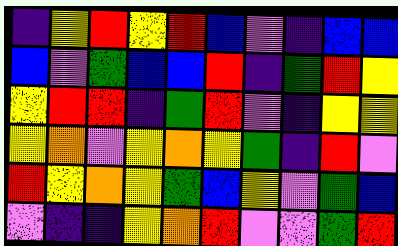[["indigo", "yellow", "red", "yellow", "red", "blue", "violet", "indigo", "blue", "blue"], ["blue", "violet", "green", "blue", "blue", "red", "indigo", "green", "red", "yellow"], ["yellow", "red", "red", "indigo", "green", "red", "violet", "indigo", "yellow", "yellow"], ["yellow", "orange", "violet", "yellow", "orange", "yellow", "green", "indigo", "red", "violet"], ["red", "yellow", "orange", "yellow", "green", "blue", "yellow", "violet", "green", "blue"], ["violet", "indigo", "indigo", "yellow", "orange", "red", "violet", "violet", "green", "red"]]